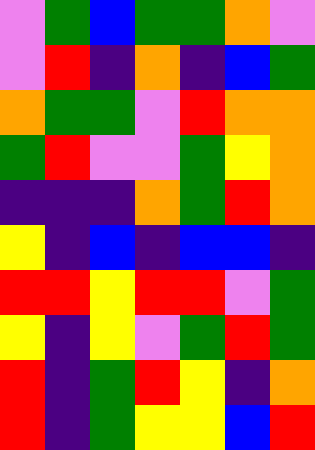[["violet", "green", "blue", "green", "green", "orange", "violet"], ["violet", "red", "indigo", "orange", "indigo", "blue", "green"], ["orange", "green", "green", "violet", "red", "orange", "orange"], ["green", "red", "violet", "violet", "green", "yellow", "orange"], ["indigo", "indigo", "indigo", "orange", "green", "red", "orange"], ["yellow", "indigo", "blue", "indigo", "blue", "blue", "indigo"], ["red", "red", "yellow", "red", "red", "violet", "green"], ["yellow", "indigo", "yellow", "violet", "green", "red", "green"], ["red", "indigo", "green", "red", "yellow", "indigo", "orange"], ["red", "indigo", "green", "yellow", "yellow", "blue", "red"]]